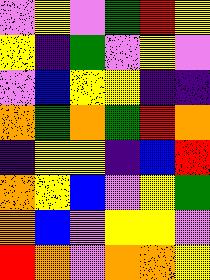[["violet", "yellow", "violet", "green", "red", "yellow"], ["yellow", "indigo", "green", "violet", "yellow", "violet"], ["violet", "blue", "yellow", "yellow", "indigo", "indigo"], ["orange", "green", "orange", "green", "red", "orange"], ["indigo", "yellow", "yellow", "indigo", "blue", "red"], ["orange", "yellow", "blue", "violet", "yellow", "green"], ["orange", "blue", "violet", "yellow", "yellow", "violet"], ["red", "orange", "violet", "orange", "orange", "yellow"]]